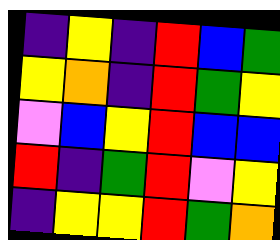[["indigo", "yellow", "indigo", "red", "blue", "green"], ["yellow", "orange", "indigo", "red", "green", "yellow"], ["violet", "blue", "yellow", "red", "blue", "blue"], ["red", "indigo", "green", "red", "violet", "yellow"], ["indigo", "yellow", "yellow", "red", "green", "orange"]]